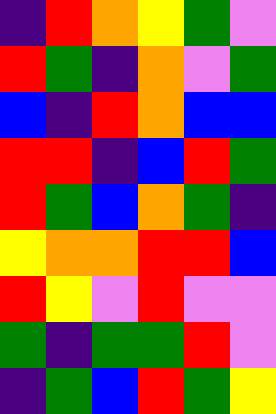[["indigo", "red", "orange", "yellow", "green", "violet"], ["red", "green", "indigo", "orange", "violet", "green"], ["blue", "indigo", "red", "orange", "blue", "blue"], ["red", "red", "indigo", "blue", "red", "green"], ["red", "green", "blue", "orange", "green", "indigo"], ["yellow", "orange", "orange", "red", "red", "blue"], ["red", "yellow", "violet", "red", "violet", "violet"], ["green", "indigo", "green", "green", "red", "violet"], ["indigo", "green", "blue", "red", "green", "yellow"]]